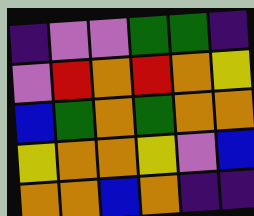[["indigo", "violet", "violet", "green", "green", "indigo"], ["violet", "red", "orange", "red", "orange", "yellow"], ["blue", "green", "orange", "green", "orange", "orange"], ["yellow", "orange", "orange", "yellow", "violet", "blue"], ["orange", "orange", "blue", "orange", "indigo", "indigo"]]